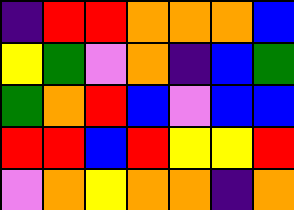[["indigo", "red", "red", "orange", "orange", "orange", "blue"], ["yellow", "green", "violet", "orange", "indigo", "blue", "green"], ["green", "orange", "red", "blue", "violet", "blue", "blue"], ["red", "red", "blue", "red", "yellow", "yellow", "red"], ["violet", "orange", "yellow", "orange", "orange", "indigo", "orange"]]